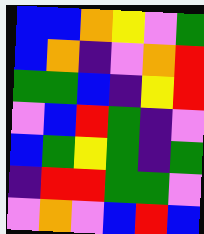[["blue", "blue", "orange", "yellow", "violet", "green"], ["blue", "orange", "indigo", "violet", "orange", "red"], ["green", "green", "blue", "indigo", "yellow", "red"], ["violet", "blue", "red", "green", "indigo", "violet"], ["blue", "green", "yellow", "green", "indigo", "green"], ["indigo", "red", "red", "green", "green", "violet"], ["violet", "orange", "violet", "blue", "red", "blue"]]